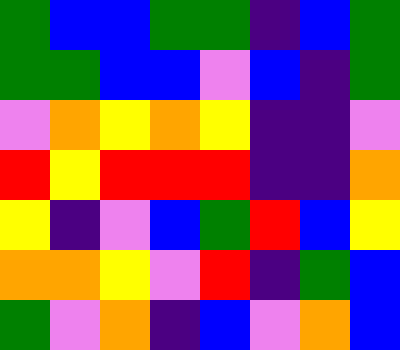[["green", "blue", "blue", "green", "green", "indigo", "blue", "green"], ["green", "green", "blue", "blue", "violet", "blue", "indigo", "green"], ["violet", "orange", "yellow", "orange", "yellow", "indigo", "indigo", "violet"], ["red", "yellow", "red", "red", "red", "indigo", "indigo", "orange"], ["yellow", "indigo", "violet", "blue", "green", "red", "blue", "yellow"], ["orange", "orange", "yellow", "violet", "red", "indigo", "green", "blue"], ["green", "violet", "orange", "indigo", "blue", "violet", "orange", "blue"]]